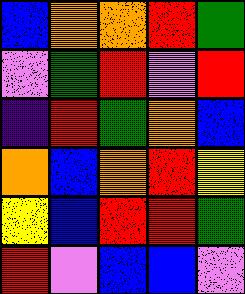[["blue", "orange", "orange", "red", "green"], ["violet", "green", "red", "violet", "red"], ["indigo", "red", "green", "orange", "blue"], ["orange", "blue", "orange", "red", "yellow"], ["yellow", "blue", "red", "red", "green"], ["red", "violet", "blue", "blue", "violet"]]